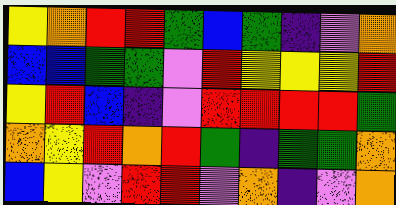[["yellow", "orange", "red", "red", "green", "blue", "green", "indigo", "violet", "orange"], ["blue", "blue", "green", "green", "violet", "red", "yellow", "yellow", "yellow", "red"], ["yellow", "red", "blue", "indigo", "violet", "red", "red", "red", "red", "green"], ["orange", "yellow", "red", "orange", "red", "green", "indigo", "green", "green", "orange"], ["blue", "yellow", "violet", "red", "red", "violet", "orange", "indigo", "violet", "orange"]]